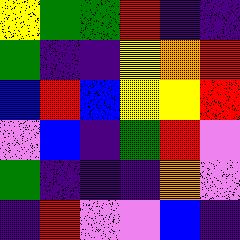[["yellow", "green", "green", "red", "indigo", "indigo"], ["green", "indigo", "indigo", "yellow", "orange", "red"], ["blue", "red", "blue", "yellow", "yellow", "red"], ["violet", "blue", "indigo", "green", "red", "violet"], ["green", "indigo", "indigo", "indigo", "orange", "violet"], ["indigo", "red", "violet", "violet", "blue", "indigo"]]